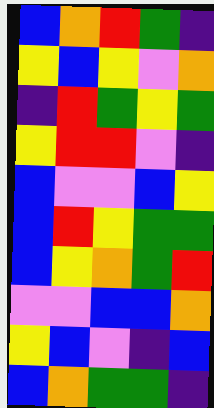[["blue", "orange", "red", "green", "indigo"], ["yellow", "blue", "yellow", "violet", "orange"], ["indigo", "red", "green", "yellow", "green"], ["yellow", "red", "red", "violet", "indigo"], ["blue", "violet", "violet", "blue", "yellow"], ["blue", "red", "yellow", "green", "green"], ["blue", "yellow", "orange", "green", "red"], ["violet", "violet", "blue", "blue", "orange"], ["yellow", "blue", "violet", "indigo", "blue"], ["blue", "orange", "green", "green", "indigo"]]